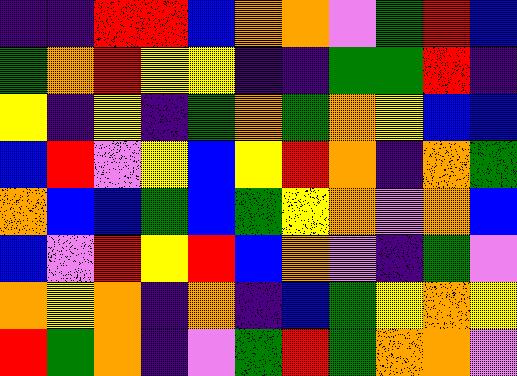[["indigo", "indigo", "red", "red", "blue", "orange", "orange", "violet", "green", "red", "blue"], ["green", "orange", "red", "yellow", "yellow", "indigo", "indigo", "green", "green", "red", "indigo"], ["yellow", "indigo", "yellow", "indigo", "green", "orange", "green", "orange", "yellow", "blue", "blue"], ["blue", "red", "violet", "yellow", "blue", "yellow", "red", "orange", "indigo", "orange", "green"], ["orange", "blue", "blue", "green", "blue", "green", "yellow", "orange", "violet", "orange", "blue"], ["blue", "violet", "red", "yellow", "red", "blue", "orange", "violet", "indigo", "green", "violet"], ["orange", "yellow", "orange", "indigo", "orange", "indigo", "blue", "green", "yellow", "orange", "yellow"], ["red", "green", "orange", "indigo", "violet", "green", "red", "green", "orange", "orange", "violet"]]